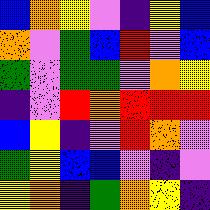[["blue", "orange", "yellow", "violet", "indigo", "yellow", "blue"], ["orange", "violet", "green", "blue", "red", "violet", "blue"], ["green", "violet", "green", "green", "violet", "orange", "yellow"], ["indigo", "violet", "red", "orange", "red", "red", "red"], ["blue", "yellow", "indigo", "violet", "red", "orange", "violet"], ["green", "yellow", "blue", "blue", "violet", "indigo", "violet"], ["yellow", "orange", "indigo", "green", "orange", "yellow", "indigo"]]